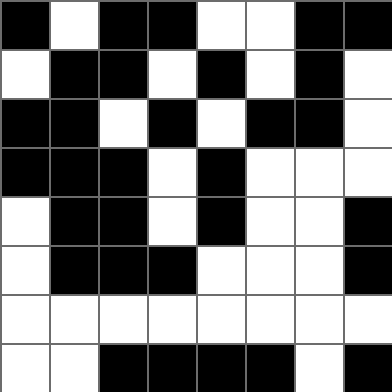[["black", "white", "black", "black", "white", "white", "black", "black"], ["white", "black", "black", "white", "black", "white", "black", "white"], ["black", "black", "white", "black", "white", "black", "black", "white"], ["black", "black", "black", "white", "black", "white", "white", "white"], ["white", "black", "black", "white", "black", "white", "white", "black"], ["white", "black", "black", "black", "white", "white", "white", "black"], ["white", "white", "white", "white", "white", "white", "white", "white"], ["white", "white", "black", "black", "black", "black", "white", "black"]]